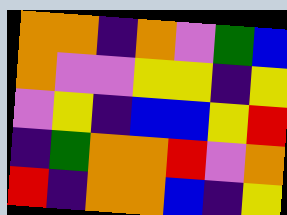[["orange", "orange", "indigo", "orange", "violet", "green", "blue"], ["orange", "violet", "violet", "yellow", "yellow", "indigo", "yellow"], ["violet", "yellow", "indigo", "blue", "blue", "yellow", "red"], ["indigo", "green", "orange", "orange", "red", "violet", "orange"], ["red", "indigo", "orange", "orange", "blue", "indigo", "yellow"]]